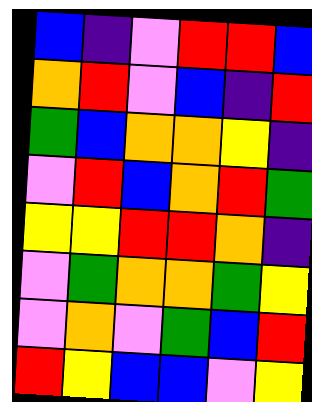[["blue", "indigo", "violet", "red", "red", "blue"], ["orange", "red", "violet", "blue", "indigo", "red"], ["green", "blue", "orange", "orange", "yellow", "indigo"], ["violet", "red", "blue", "orange", "red", "green"], ["yellow", "yellow", "red", "red", "orange", "indigo"], ["violet", "green", "orange", "orange", "green", "yellow"], ["violet", "orange", "violet", "green", "blue", "red"], ["red", "yellow", "blue", "blue", "violet", "yellow"]]